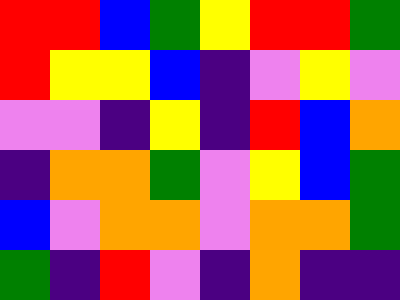[["red", "red", "blue", "green", "yellow", "red", "red", "green"], ["red", "yellow", "yellow", "blue", "indigo", "violet", "yellow", "violet"], ["violet", "violet", "indigo", "yellow", "indigo", "red", "blue", "orange"], ["indigo", "orange", "orange", "green", "violet", "yellow", "blue", "green"], ["blue", "violet", "orange", "orange", "violet", "orange", "orange", "green"], ["green", "indigo", "red", "violet", "indigo", "orange", "indigo", "indigo"]]